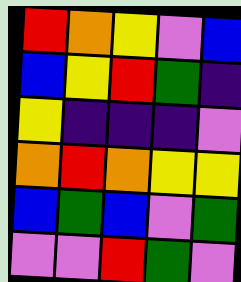[["red", "orange", "yellow", "violet", "blue"], ["blue", "yellow", "red", "green", "indigo"], ["yellow", "indigo", "indigo", "indigo", "violet"], ["orange", "red", "orange", "yellow", "yellow"], ["blue", "green", "blue", "violet", "green"], ["violet", "violet", "red", "green", "violet"]]